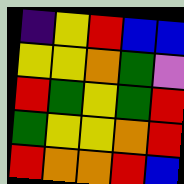[["indigo", "yellow", "red", "blue", "blue"], ["yellow", "yellow", "orange", "green", "violet"], ["red", "green", "yellow", "green", "red"], ["green", "yellow", "yellow", "orange", "red"], ["red", "orange", "orange", "red", "blue"]]